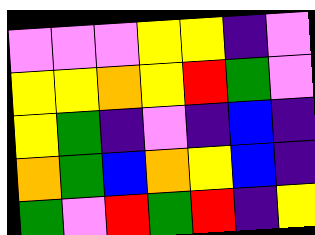[["violet", "violet", "violet", "yellow", "yellow", "indigo", "violet"], ["yellow", "yellow", "orange", "yellow", "red", "green", "violet"], ["yellow", "green", "indigo", "violet", "indigo", "blue", "indigo"], ["orange", "green", "blue", "orange", "yellow", "blue", "indigo"], ["green", "violet", "red", "green", "red", "indigo", "yellow"]]